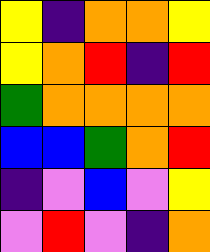[["yellow", "indigo", "orange", "orange", "yellow"], ["yellow", "orange", "red", "indigo", "red"], ["green", "orange", "orange", "orange", "orange"], ["blue", "blue", "green", "orange", "red"], ["indigo", "violet", "blue", "violet", "yellow"], ["violet", "red", "violet", "indigo", "orange"]]